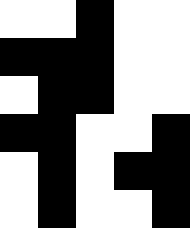[["white", "white", "black", "white", "white"], ["black", "black", "black", "white", "white"], ["white", "black", "black", "white", "white"], ["black", "black", "white", "white", "black"], ["white", "black", "white", "black", "black"], ["white", "black", "white", "white", "black"]]